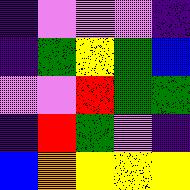[["indigo", "violet", "violet", "violet", "indigo"], ["indigo", "green", "yellow", "green", "blue"], ["violet", "violet", "red", "green", "green"], ["indigo", "red", "green", "violet", "indigo"], ["blue", "orange", "yellow", "yellow", "yellow"]]